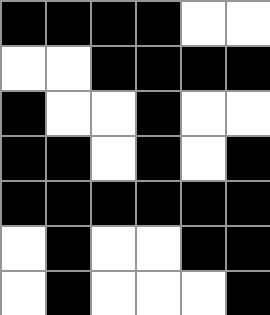[["black", "black", "black", "black", "white", "white"], ["white", "white", "black", "black", "black", "black"], ["black", "white", "white", "black", "white", "white"], ["black", "black", "white", "black", "white", "black"], ["black", "black", "black", "black", "black", "black"], ["white", "black", "white", "white", "black", "black"], ["white", "black", "white", "white", "white", "black"]]